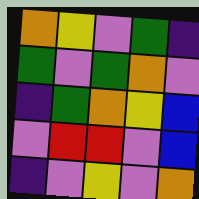[["orange", "yellow", "violet", "green", "indigo"], ["green", "violet", "green", "orange", "violet"], ["indigo", "green", "orange", "yellow", "blue"], ["violet", "red", "red", "violet", "blue"], ["indigo", "violet", "yellow", "violet", "orange"]]